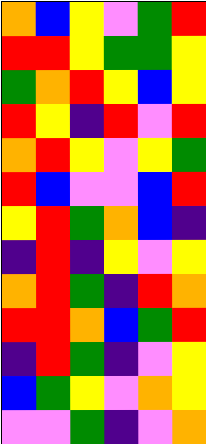[["orange", "blue", "yellow", "violet", "green", "red"], ["red", "red", "yellow", "green", "green", "yellow"], ["green", "orange", "red", "yellow", "blue", "yellow"], ["red", "yellow", "indigo", "red", "violet", "red"], ["orange", "red", "yellow", "violet", "yellow", "green"], ["red", "blue", "violet", "violet", "blue", "red"], ["yellow", "red", "green", "orange", "blue", "indigo"], ["indigo", "red", "indigo", "yellow", "violet", "yellow"], ["orange", "red", "green", "indigo", "red", "orange"], ["red", "red", "orange", "blue", "green", "red"], ["indigo", "red", "green", "indigo", "violet", "yellow"], ["blue", "green", "yellow", "violet", "orange", "yellow"], ["violet", "violet", "green", "indigo", "violet", "orange"]]